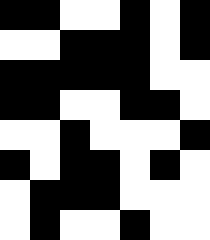[["black", "black", "white", "white", "black", "white", "black"], ["white", "white", "black", "black", "black", "white", "black"], ["black", "black", "black", "black", "black", "white", "white"], ["black", "black", "white", "white", "black", "black", "white"], ["white", "white", "black", "white", "white", "white", "black"], ["black", "white", "black", "black", "white", "black", "white"], ["white", "black", "black", "black", "white", "white", "white"], ["white", "black", "white", "white", "black", "white", "white"]]